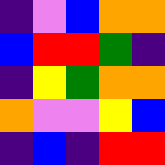[["indigo", "violet", "blue", "orange", "orange"], ["blue", "red", "red", "green", "indigo"], ["indigo", "yellow", "green", "orange", "orange"], ["orange", "violet", "violet", "yellow", "blue"], ["indigo", "blue", "indigo", "red", "red"]]